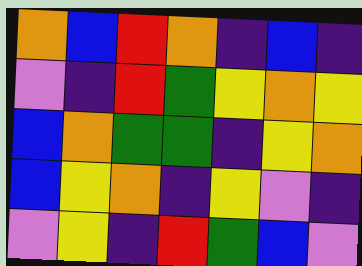[["orange", "blue", "red", "orange", "indigo", "blue", "indigo"], ["violet", "indigo", "red", "green", "yellow", "orange", "yellow"], ["blue", "orange", "green", "green", "indigo", "yellow", "orange"], ["blue", "yellow", "orange", "indigo", "yellow", "violet", "indigo"], ["violet", "yellow", "indigo", "red", "green", "blue", "violet"]]